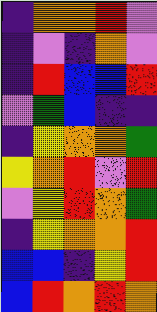[["indigo", "orange", "orange", "red", "violet"], ["indigo", "violet", "indigo", "orange", "violet"], ["indigo", "red", "blue", "blue", "red"], ["violet", "green", "blue", "indigo", "indigo"], ["indigo", "yellow", "orange", "orange", "green"], ["yellow", "orange", "red", "violet", "red"], ["violet", "yellow", "red", "orange", "green"], ["indigo", "yellow", "orange", "orange", "red"], ["blue", "blue", "indigo", "yellow", "red"], ["blue", "red", "orange", "red", "orange"]]